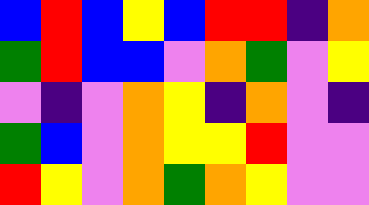[["blue", "red", "blue", "yellow", "blue", "red", "red", "indigo", "orange"], ["green", "red", "blue", "blue", "violet", "orange", "green", "violet", "yellow"], ["violet", "indigo", "violet", "orange", "yellow", "indigo", "orange", "violet", "indigo"], ["green", "blue", "violet", "orange", "yellow", "yellow", "red", "violet", "violet"], ["red", "yellow", "violet", "orange", "green", "orange", "yellow", "violet", "violet"]]